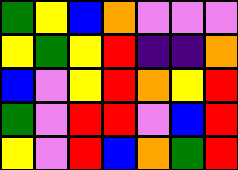[["green", "yellow", "blue", "orange", "violet", "violet", "violet"], ["yellow", "green", "yellow", "red", "indigo", "indigo", "orange"], ["blue", "violet", "yellow", "red", "orange", "yellow", "red"], ["green", "violet", "red", "red", "violet", "blue", "red"], ["yellow", "violet", "red", "blue", "orange", "green", "red"]]